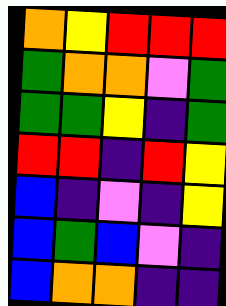[["orange", "yellow", "red", "red", "red"], ["green", "orange", "orange", "violet", "green"], ["green", "green", "yellow", "indigo", "green"], ["red", "red", "indigo", "red", "yellow"], ["blue", "indigo", "violet", "indigo", "yellow"], ["blue", "green", "blue", "violet", "indigo"], ["blue", "orange", "orange", "indigo", "indigo"]]